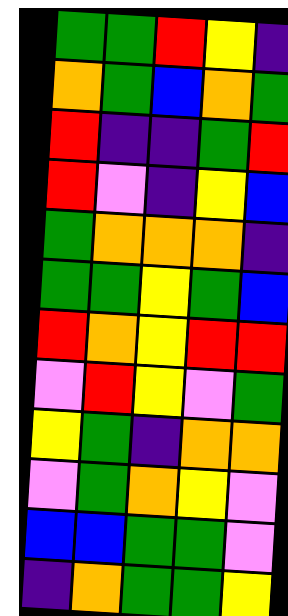[["green", "green", "red", "yellow", "indigo"], ["orange", "green", "blue", "orange", "green"], ["red", "indigo", "indigo", "green", "red"], ["red", "violet", "indigo", "yellow", "blue"], ["green", "orange", "orange", "orange", "indigo"], ["green", "green", "yellow", "green", "blue"], ["red", "orange", "yellow", "red", "red"], ["violet", "red", "yellow", "violet", "green"], ["yellow", "green", "indigo", "orange", "orange"], ["violet", "green", "orange", "yellow", "violet"], ["blue", "blue", "green", "green", "violet"], ["indigo", "orange", "green", "green", "yellow"]]